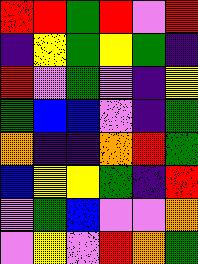[["red", "red", "green", "red", "violet", "red"], ["indigo", "yellow", "green", "yellow", "green", "indigo"], ["red", "violet", "green", "violet", "indigo", "yellow"], ["green", "blue", "blue", "violet", "indigo", "green"], ["orange", "indigo", "indigo", "orange", "red", "green"], ["blue", "yellow", "yellow", "green", "indigo", "red"], ["violet", "green", "blue", "violet", "violet", "orange"], ["violet", "yellow", "violet", "red", "orange", "green"]]